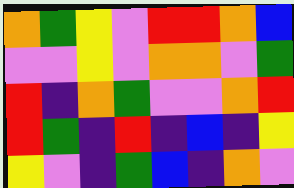[["orange", "green", "yellow", "violet", "red", "red", "orange", "blue"], ["violet", "violet", "yellow", "violet", "orange", "orange", "violet", "green"], ["red", "indigo", "orange", "green", "violet", "violet", "orange", "red"], ["red", "green", "indigo", "red", "indigo", "blue", "indigo", "yellow"], ["yellow", "violet", "indigo", "green", "blue", "indigo", "orange", "violet"]]